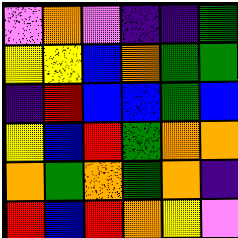[["violet", "orange", "violet", "indigo", "indigo", "green"], ["yellow", "yellow", "blue", "orange", "green", "green"], ["indigo", "red", "blue", "blue", "green", "blue"], ["yellow", "blue", "red", "green", "orange", "orange"], ["orange", "green", "orange", "green", "orange", "indigo"], ["red", "blue", "red", "orange", "yellow", "violet"]]